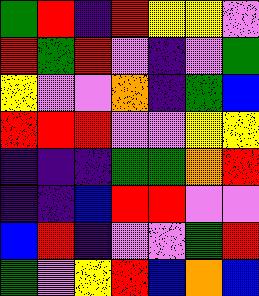[["green", "red", "indigo", "red", "yellow", "yellow", "violet"], ["red", "green", "red", "violet", "indigo", "violet", "green"], ["yellow", "violet", "violet", "orange", "indigo", "green", "blue"], ["red", "red", "red", "violet", "violet", "yellow", "yellow"], ["indigo", "indigo", "indigo", "green", "green", "orange", "red"], ["indigo", "indigo", "blue", "red", "red", "violet", "violet"], ["blue", "red", "indigo", "violet", "violet", "green", "red"], ["green", "violet", "yellow", "red", "blue", "orange", "blue"]]